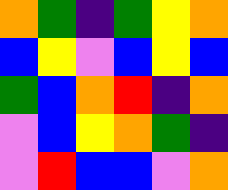[["orange", "green", "indigo", "green", "yellow", "orange"], ["blue", "yellow", "violet", "blue", "yellow", "blue"], ["green", "blue", "orange", "red", "indigo", "orange"], ["violet", "blue", "yellow", "orange", "green", "indigo"], ["violet", "red", "blue", "blue", "violet", "orange"]]